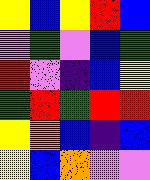[["yellow", "blue", "yellow", "red", "blue"], ["violet", "green", "violet", "blue", "green"], ["red", "violet", "indigo", "blue", "yellow"], ["green", "red", "green", "red", "red"], ["yellow", "orange", "blue", "indigo", "blue"], ["yellow", "blue", "orange", "violet", "violet"]]